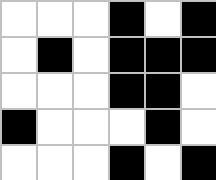[["white", "white", "white", "black", "white", "black"], ["white", "black", "white", "black", "black", "black"], ["white", "white", "white", "black", "black", "white"], ["black", "white", "white", "white", "black", "white"], ["white", "white", "white", "black", "white", "black"]]